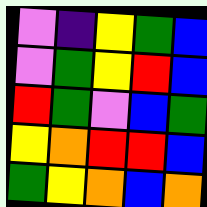[["violet", "indigo", "yellow", "green", "blue"], ["violet", "green", "yellow", "red", "blue"], ["red", "green", "violet", "blue", "green"], ["yellow", "orange", "red", "red", "blue"], ["green", "yellow", "orange", "blue", "orange"]]